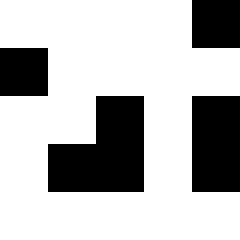[["white", "white", "white", "white", "black"], ["black", "white", "white", "white", "white"], ["white", "white", "black", "white", "black"], ["white", "black", "black", "white", "black"], ["white", "white", "white", "white", "white"]]